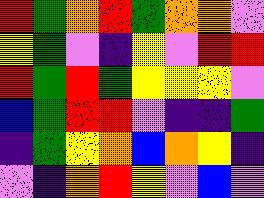[["red", "green", "orange", "red", "green", "orange", "orange", "violet"], ["yellow", "green", "violet", "indigo", "yellow", "violet", "red", "red"], ["red", "green", "red", "green", "yellow", "yellow", "yellow", "violet"], ["blue", "green", "red", "red", "violet", "indigo", "indigo", "green"], ["indigo", "green", "yellow", "orange", "blue", "orange", "yellow", "indigo"], ["violet", "indigo", "orange", "red", "yellow", "violet", "blue", "violet"]]